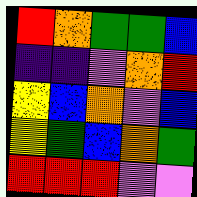[["red", "orange", "green", "green", "blue"], ["indigo", "indigo", "violet", "orange", "red"], ["yellow", "blue", "orange", "violet", "blue"], ["yellow", "green", "blue", "orange", "green"], ["red", "red", "red", "violet", "violet"]]